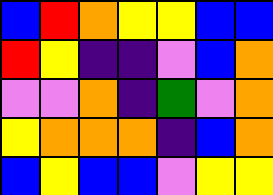[["blue", "red", "orange", "yellow", "yellow", "blue", "blue"], ["red", "yellow", "indigo", "indigo", "violet", "blue", "orange"], ["violet", "violet", "orange", "indigo", "green", "violet", "orange"], ["yellow", "orange", "orange", "orange", "indigo", "blue", "orange"], ["blue", "yellow", "blue", "blue", "violet", "yellow", "yellow"]]